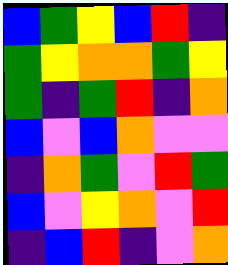[["blue", "green", "yellow", "blue", "red", "indigo"], ["green", "yellow", "orange", "orange", "green", "yellow"], ["green", "indigo", "green", "red", "indigo", "orange"], ["blue", "violet", "blue", "orange", "violet", "violet"], ["indigo", "orange", "green", "violet", "red", "green"], ["blue", "violet", "yellow", "orange", "violet", "red"], ["indigo", "blue", "red", "indigo", "violet", "orange"]]